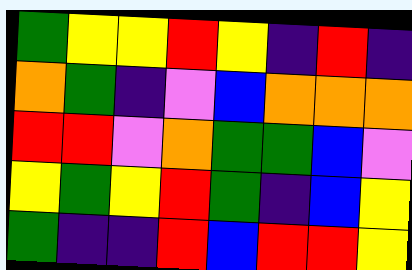[["green", "yellow", "yellow", "red", "yellow", "indigo", "red", "indigo"], ["orange", "green", "indigo", "violet", "blue", "orange", "orange", "orange"], ["red", "red", "violet", "orange", "green", "green", "blue", "violet"], ["yellow", "green", "yellow", "red", "green", "indigo", "blue", "yellow"], ["green", "indigo", "indigo", "red", "blue", "red", "red", "yellow"]]